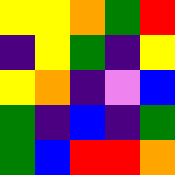[["yellow", "yellow", "orange", "green", "red"], ["indigo", "yellow", "green", "indigo", "yellow"], ["yellow", "orange", "indigo", "violet", "blue"], ["green", "indigo", "blue", "indigo", "green"], ["green", "blue", "red", "red", "orange"]]